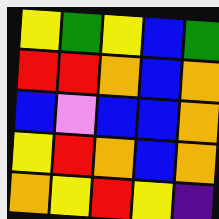[["yellow", "green", "yellow", "blue", "green"], ["red", "red", "orange", "blue", "orange"], ["blue", "violet", "blue", "blue", "orange"], ["yellow", "red", "orange", "blue", "orange"], ["orange", "yellow", "red", "yellow", "indigo"]]